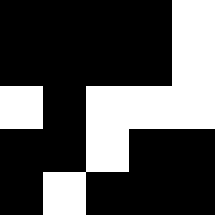[["black", "black", "black", "black", "white"], ["black", "black", "black", "black", "white"], ["white", "black", "white", "white", "white"], ["black", "black", "white", "black", "black"], ["black", "white", "black", "black", "black"]]